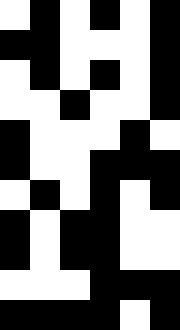[["white", "black", "white", "black", "white", "black"], ["black", "black", "white", "white", "white", "black"], ["white", "black", "white", "black", "white", "black"], ["white", "white", "black", "white", "white", "black"], ["black", "white", "white", "white", "black", "white"], ["black", "white", "white", "black", "black", "black"], ["white", "black", "white", "black", "white", "black"], ["black", "white", "black", "black", "white", "white"], ["black", "white", "black", "black", "white", "white"], ["white", "white", "white", "black", "black", "black"], ["black", "black", "black", "black", "white", "black"]]